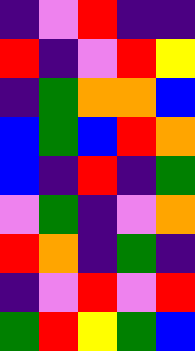[["indigo", "violet", "red", "indigo", "indigo"], ["red", "indigo", "violet", "red", "yellow"], ["indigo", "green", "orange", "orange", "blue"], ["blue", "green", "blue", "red", "orange"], ["blue", "indigo", "red", "indigo", "green"], ["violet", "green", "indigo", "violet", "orange"], ["red", "orange", "indigo", "green", "indigo"], ["indigo", "violet", "red", "violet", "red"], ["green", "red", "yellow", "green", "blue"]]